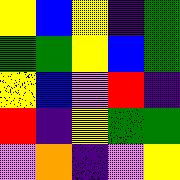[["yellow", "blue", "yellow", "indigo", "green"], ["green", "green", "yellow", "blue", "green"], ["yellow", "blue", "violet", "red", "indigo"], ["red", "indigo", "yellow", "green", "green"], ["violet", "orange", "indigo", "violet", "yellow"]]